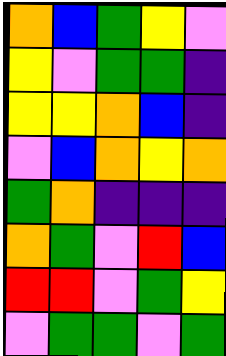[["orange", "blue", "green", "yellow", "violet"], ["yellow", "violet", "green", "green", "indigo"], ["yellow", "yellow", "orange", "blue", "indigo"], ["violet", "blue", "orange", "yellow", "orange"], ["green", "orange", "indigo", "indigo", "indigo"], ["orange", "green", "violet", "red", "blue"], ["red", "red", "violet", "green", "yellow"], ["violet", "green", "green", "violet", "green"]]